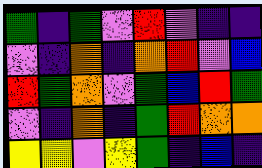[["green", "indigo", "green", "violet", "red", "violet", "indigo", "indigo"], ["violet", "indigo", "orange", "indigo", "orange", "red", "violet", "blue"], ["red", "green", "orange", "violet", "green", "blue", "red", "green"], ["violet", "indigo", "orange", "indigo", "green", "red", "orange", "orange"], ["yellow", "yellow", "violet", "yellow", "green", "indigo", "blue", "indigo"]]